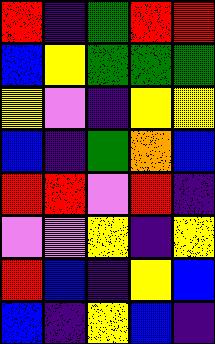[["red", "indigo", "green", "red", "red"], ["blue", "yellow", "green", "green", "green"], ["yellow", "violet", "indigo", "yellow", "yellow"], ["blue", "indigo", "green", "orange", "blue"], ["red", "red", "violet", "red", "indigo"], ["violet", "violet", "yellow", "indigo", "yellow"], ["red", "blue", "indigo", "yellow", "blue"], ["blue", "indigo", "yellow", "blue", "indigo"]]